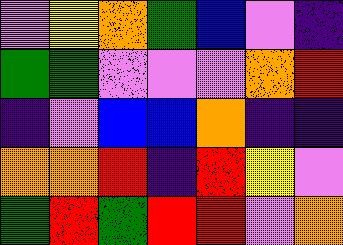[["violet", "yellow", "orange", "green", "blue", "violet", "indigo"], ["green", "green", "violet", "violet", "violet", "orange", "red"], ["indigo", "violet", "blue", "blue", "orange", "indigo", "indigo"], ["orange", "orange", "red", "indigo", "red", "yellow", "violet"], ["green", "red", "green", "red", "red", "violet", "orange"]]